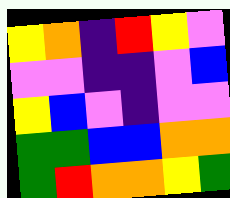[["yellow", "orange", "indigo", "red", "yellow", "violet"], ["violet", "violet", "indigo", "indigo", "violet", "blue"], ["yellow", "blue", "violet", "indigo", "violet", "violet"], ["green", "green", "blue", "blue", "orange", "orange"], ["green", "red", "orange", "orange", "yellow", "green"]]